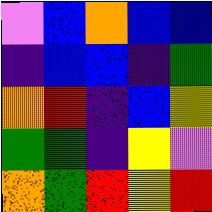[["violet", "blue", "orange", "blue", "blue"], ["indigo", "blue", "blue", "indigo", "green"], ["orange", "red", "indigo", "blue", "yellow"], ["green", "green", "indigo", "yellow", "violet"], ["orange", "green", "red", "yellow", "red"]]